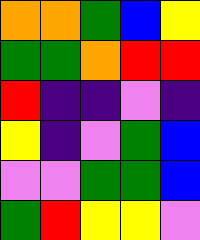[["orange", "orange", "green", "blue", "yellow"], ["green", "green", "orange", "red", "red"], ["red", "indigo", "indigo", "violet", "indigo"], ["yellow", "indigo", "violet", "green", "blue"], ["violet", "violet", "green", "green", "blue"], ["green", "red", "yellow", "yellow", "violet"]]